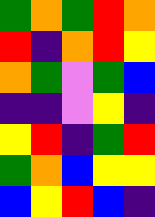[["green", "orange", "green", "red", "orange"], ["red", "indigo", "orange", "red", "yellow"], ["orange", "green", "violet", "green", "blue"], ["indigo", "indigo", "violet", "yellow", "indigo"], ["yellow", "red", "indigo", "green", "red"], ["green", "orange", "blue", "yellow", "yellow"], ["blue", "yellow", "red", "blue", "indigo"]]